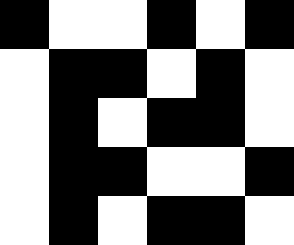[["black", "white", "white", "black", "white", "black"], ["white", "black", "black", "white", "black", "white"], ["white", "black", "white", "black", "black", "white"], ["white", "black", "black", "white", "white", "black"], ["white", "black", "white", "black", "black", "white"]]